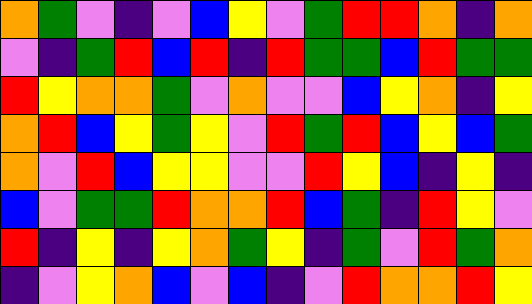[["orange", "green", "violet", "indigo", "violet", "blue", "yellow", "violet", "green", "red", "red", "orange", "indigo", "orange"], ["violet", "indigo", "green", "red", "blue", "red", "indigo", "red", "green", "green", "blue", "red", "green", "green"], ["red", "yellow", "orange", "orange", "green", "violet", "orange", "violet", "violet", "blue", "yellow", "orange", "indigo", "yellow"], ["orange", "red", "blue", "yellow", "green", "yellow", "violet", "red", "green", "red", "blue", "yellow", "blue", "green"], ["orange", "violet", "red", "blue", "yellow", "yellow", "violet", "violet", "red", "yellow", "blue", "indigo", "yellow", "indigo"], ["blue", "violet", "green", "green", "red", "orange", "orange", "red", "blue", "green", "indigo", "red", "yellow", "violet"], ["red", "indigo", "yellow", "indigo", "yellow", "orange", "green", "yellow", "indigo", "green", "violet", "red", "green", "orange"], ["indigo", "violet", "yellow", "orange", "blue", "violet", "blue", "indigo", "violet", "red", "orange", "orange", "red", "yellow"]]